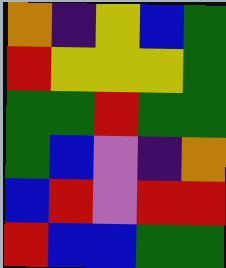[["orange", "indigo", "yellow", "blue", "green"], ["red", "yellow", "yellow", "yellow", "green"], ["green", "green", "red", "green", "green"], ["green", "blue", "violet", "indigo", "orange"], ["blue", "red", "violet", "red", "red"], ["red", "blue", "blue", "green", "green"]]